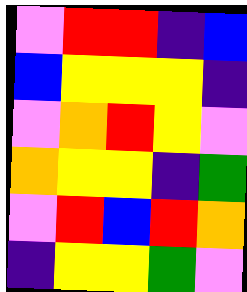[["violet", "red", "red", "indigo", "blue"], ["blue", "yellow", "yellow", "yellow", "indigo"], ["violet", "orange", "red", "yellow", "violet"], ["orange", "yellow", "yellow", "indigo", "green"], ["violet", "red", "blue", "red", "orange"], ["indigo", "yellow", "yellow", "green", "violet"]]